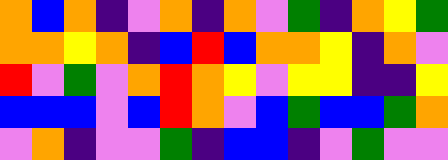[["orange", "blue", "orange", "indigo", "violet", "orange", "indigo", "orange", "violet", "green", "indigo", "orange", "yellow", "green"], ["orange", "orange", "yellow", "orange", "indigo", "blue", "red", "blue", "orange", "orange", "yellow", "indigo", "orange", "violet"], ["red", "violet", "green", "violet", "orange", "red", "orange", "yellow", "violet", "yellow", "yellow", "indigo", "indigo", "yellow"], ["blue", "blue", "blue", "violet", "blue", "red", "orange", "violet", "blue", "green", "blue", "blue", "green", "orange"], ["violet", "orange", "indigo", "violet", "violet", "green", "indigo", "blue", "blue", "indigo", "violet", "green", "violet", "violet"]]